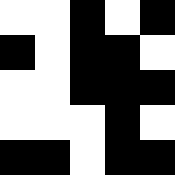[["white", "white", "black", "white", "black"], ["black", "white", "black", "black", "white"], ["white", "white", "black", "black", "black"], ["white", "white", "white", "black", "white"], ["black", "black", "white", "black", "black"]]